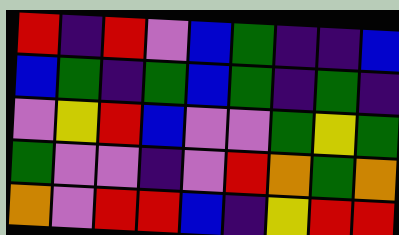[["red", "indigo", "red", "violet", "blue", "green", "indigo", "indigo", "blue"], ["blue", "green", "indigo", "green", "blue", "green", "indigo", "green", "indigo"], ["violet", "yellow", "red", "blue", "violet", "violet", "green", "yellow", "green"], ["green", "violet", "violet", "indigo", "violet", "red", "orange", "green", "orange"], ["orange", "violet", "red", "red", "blue", "indigo", "yellow", "red", "red"]]